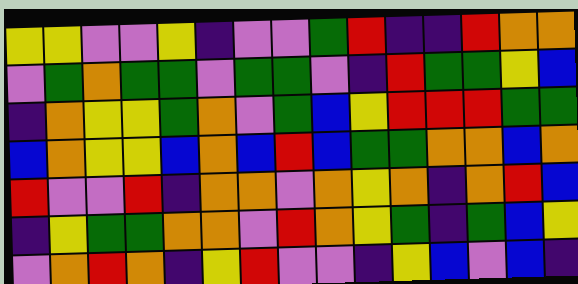[["yellow", "yellow", "violet", "violet", "yellow", "indigo", "violet", "violet", "green", "red", "indigo", "indigo", "red", "orange", "orange"], ["violet", "green", "orange", "green", "green", "violet", "green", "green", "violet", "indigo", "red", "green", "green", "yellow", "blue"], ["indigo", "orange", "yellow", "yellow", "green", "orange", "violet", "green", "blue", "yellow", "red", "red", "red", "green", "green"], ["blue", "orange", "yellow", "yellow", "blue", "orange", "blue", "red", "blue", "green", "green", "orange", "orange", "blue", "orange"], ["red", "violet", "violet", "red", "indigo", "orange", "orange", "violet", "orange", "yellow", "orange", "indigo", "orange", "red", "blue"], ["indigo", "yellow", "green", "green", "orange", "orange", "violet", "red", "orange", "yellow", "green", "indigo", "green", "blue", "yellow"], ["violet", "orange", "red", "orange", "indigo", "yellow", "red", "violet", "violet", "indigo", "yellow", "blue", "violet", "blue", "indigo"]]